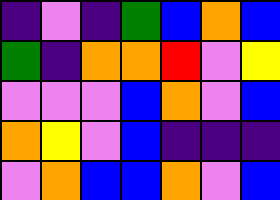[["indigo", "violet", "indigo", "green", "blue", "orange", "blue"], ["green", "indigo", "orange", "orange", "red", "violet", "yellow"], ["violet", "violet", "violet", "blue", "orange", "violet", "blue"], ["orange", "yellow", "violet", "blue", "indigo", "indigo", "indigo"], ["violet", "orange", "blue", "blue", "orange", "violet", "blue"]]